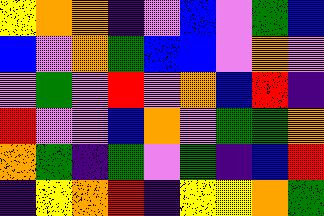[["yellow", "orange", "orange", "indigo", "violet", "blue", "violet", "green", "blue"], ["blue", "violet", "orange", "green", "blue", "blue", "violet", "orange", "violet"], ["violet", "green", "violet", "red", "violet", "orange", "blue", "red", "indigo"], ["red", "violet", "violet", "blue", "orange", "violet", "green", "green", "orange"], ["orange", "green", "indigo", "green", "violet", "green", "indigo", "blue", "red"], ["indigo", "yellow", "orange", "red", "indigo", "yellow", "yellow", "orange", "green"]]